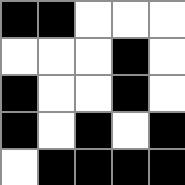[["black", "black", "white", "white", "white"], ["white", "white", "white", "black", "white"], ["black", "white", "white", "black", "white"], ["black", "white", "black", "white", "black"], ["white", "black", "black", "black", "black"]]